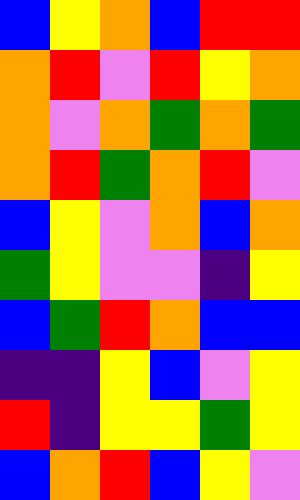[["blue", "yellow", "orange", "blue", "red", "red"], ["orange", "red", "violet", "red", "yellow", "orange"], ["orange", "violet", "orange", "green", "orange", "green"], ["orange", "red", "green", "orange", "red", "violet"], ["blue", "yellow", "violet", "orange", "blue", "orange"], ["green", "yellow", "violet", "violet", "indigo", "yellow"], ["blue", "green", "red", "orange", "blue", "blue"], ["indigo", "indigo", "yellow", "blue", "violet", "yellow"], ["red", "indigo", "yellow", "yellow", "green", "yellow"], ["blue", "orange", "red", "blue", "yellow", "violet"]]